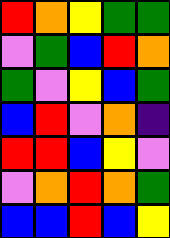[["red", "orange", "yellow", "green", "green"], ["violet", "green", "blue", "red", "orange"], ["green", "violet", "yellow", "blue", "green"], ["blue", "red", "violet", "orange", "indigo"], ["red", "red", "blue", "yellow", "violet"], ["violet", "orange", "red", "orange", "green"], ["blue", "blue", "red", "blue", "yellow"]]